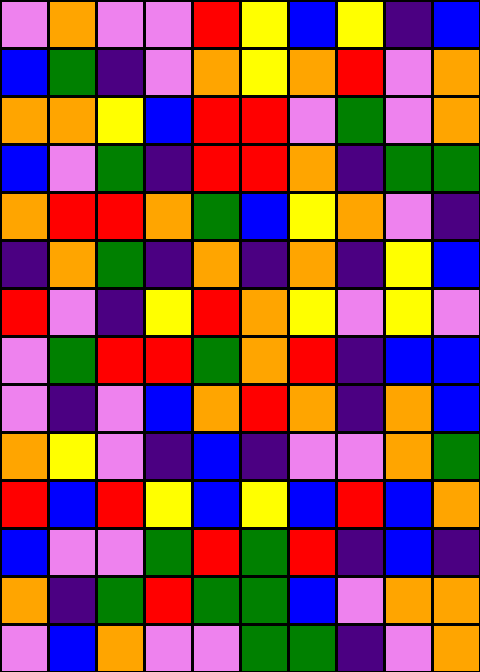[["violet", "orange", "violet", "violet", "red", "yellow", "blue", "yellow", "indigo", "blue"], ["blue", "green", "indigo", "violet", "orange", "yellow", "orange", "red", "violet", "orange"], ["orange", "orange", "yellow", "blue", "red", "red", "violet", "green", "violet", "orange"], ["blue", "violet", "green", "indigo", "red", "red", "orange", "indigo", "green", "green"], ["orange", "red", "red", "orange", "green", "blue", "yellow", "orange", "violet", "indigo"], ["indigo", "orange", "green", "indigo", "orange", "indigo", "orange", "indigo", "yellow", "blue"], ["red", "violet", "indigo", "yellow", "red", "orange", "yellow", "violet", "yellow", "violet"], ["violet", "green", "red", "red", "green", "orange", "red", "indigo", "blue", "blue"], ["violet", "indigo", "violet", "blue", "orange", "red", "orange", "indigo", "orange", "blue"], ["orange", "yellow", "violet", "indigo", "blue", "indigo", "violet", "violet", "orange", "green"], ["red", "blue", "red", "yellow", "blue", "yellow", "blue", "red", "blue", "orange"], ["blue", "violet", "violet", "green", "red", "green", "red", "indigo", "blue", "indigo"], ["orange", "indigo", "green", "red", "green", "green", "blue", "violet", "orange", "orange"], ["violet", "blue", "orange", "violet", "violet", "green", "green", "indigo", "violet", "orange"]]